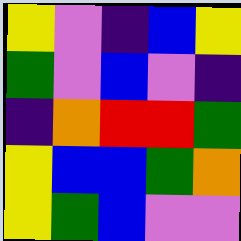[["yellow", "violet", "indigo", "blue", "yellow"], ["green", "violet", "blue", "violet", "indigo"], ["indigo", "orange", "red", "red", "green"], ["yellow", "blue", "blue", "green", "orange"], ["yellow", "green", "blue", "violet", "violet"]]